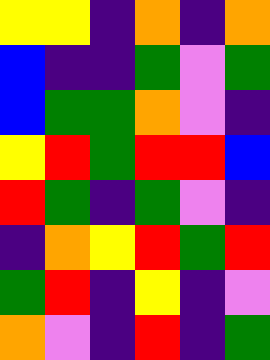[["yellow", "yellow", "indigo", "orange", "indigo", "orange"], ["blue", "indigo", "indigo", "green", "violet", "green"], ["blue", "green", "green", "orange", "violet", "indigo"], ["yellow", "red", "green", "red", "red", "blue"], ["red", "green", "indigo", "green", "violet", "indigo"], ["indigo", "orange", "yellow", "red", "green", "red"], ["green", "red", "indigo", "yellow", "indigo", "violet"], ["orange", "violet", "indigo", "red", "indigo", "green"]]